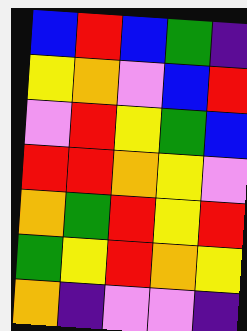[["blue", "red", "blue", "green", "indigo"], ["yellow", "orange", "violet", "blue", "red"], ["violet", "red", "yellow", "green", "blue"], ["red", "red", "orange", "yellow", "violet"], ["orange", "green", "red", "yellow", "red"], ["green", "yellow", "red", "orange", "yellow"], ["orange", "indigo", "violet", "violet", "indigo"]]